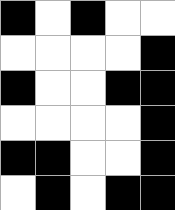[["black", "white", "black", "white", "white"], ["white", "white", "white", "white", "black"], ["black", "white", "white", "black", "black"], ["white", "white", "white", "white", "black"], ["black", "black", "white", "white", "black"], ["white", "black", "white", "black", "black"]]